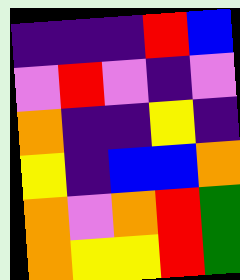[["indigo", "indigo", "indigo", "red", "blue"], ["violet", "red", "violet", "indigo", "violet"], ["orange", "indigo", "indigo", "yellow", "indigo"], ["yellow", "indigo", "blue", "blue", "orange"], ["orange", "violet", "orange", "red", "green"], ["orange", "yellow", "yellow", "red", "green"]]